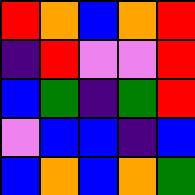[["red", "orange", "blue", "orange", "red"], ["indigo", "red", "violet", "violet", "red"], ["blue", "green", "indigo", "green", "red"], ["violet", "blue", "blue", "indigo", "blue"], ["blue", "orange", "blue", "orange", "green"]]